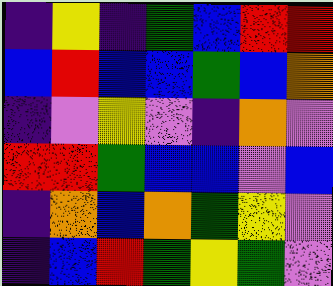[["indigo", "yellow", "indigo", "green", "blue", "red", "red"], ["blue", "red", "blue", "blue", "green", "blue", "orange"], ["indigo", "violet", "yellow", "violet", "indigo", "orange", "violet"], ["red", "red", "green", "blue", "blue", "violet", "blue"], ["indigo", "orange", "blue", "orange", "green", "yellow", "violet"], ["indigo", "blue", "red", "green", "yellow", "green", "violet"]]